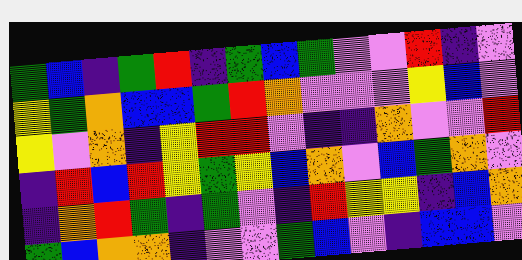[["green", "blue", "indigo", "green", "red", "indigo", "green", "blue", "green", "violet", "violet", "red", "indigo", "violet"], ["yellow", "green", "orange", "blue", "blue", "green", "red", "orange", "violet", "violet", "violet", "yellow", "blue", "violet"], ["yellow", "violet", "orange", "indigo", "yellow", "red", "red", "violet", "indigo", "indigo", "orange", "violet", "violet", "red"], ["indigo", "red", "blue", "red", "yellow", "green", "yellow", "blue", "orange", "violet", "blue", "green", "orange", "violet"], ["indigo", "orange", "red", "green", "indigo", "green", "violet", "indigo", "red", "yellow", "yellow", "indigo", "blue", "orange"], ["green", "blue", "orange", "orange", "indigo", "violet", "violet", "green", "blue", "violet", "indigo", "blue", "blue", "violet"]]